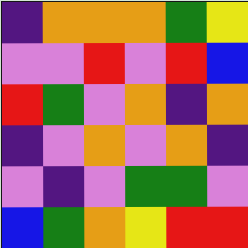[["indigo", "orange", "orange", "orange", "green", "yellow"], ["violet", "violet", "red", "violet", "red", "blue"], ["red", "green", "violet", "orange", "indigo", "orange"], ["indigo", "violet", "orange", "violet", "orange", "indigo"], ["violet", "indigo", "violet", "green", "green", "violet"], ["blue", "green", "orange", "yellow", "red", "red"]]